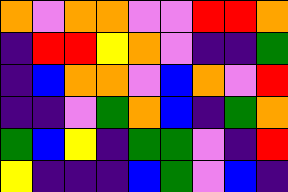[["orange", "violet", "orange", "orange", "violet", "violet", "red", "red", "orange"], ["indigo", "red", "red", "yellow", "orange", "violet", "indigo", "indigo", "green"], ["indigo", "blue", "orange", "orange", "violet", "blue", "orange", "violet", "red"], ["indigo", "indigo", "violet", "green", "orange", "blue", "indigo", "green", "orange"], ["green", "blue", "yellow", "indigo", "green", "green", "violet", "indigo", "red"], ["yellow", "indigo", "indigo", "indigo", "blue", "green", "violet", "blue", "indigo"]]